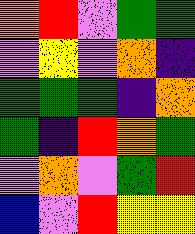[["orange", "red", "violet", "green", "green"], ["violet", "yellow", "violet", "orange", "indigo"], ["green", "green", "green", "indigo", "orange"], ["green", "indigo", "red", "orange", "green"], ["violet", "orange", "violet", "green", "red"], ["blue", "violet", "red", "yellow", "yellow"]]